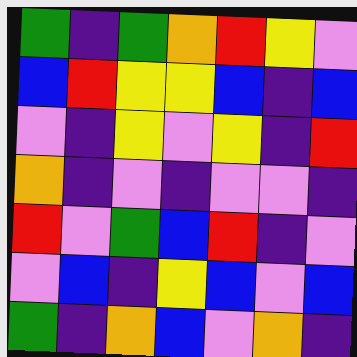[["green", "indigo", "green", "orange", "red", "yellow", "violet"], ["blue", "red", "yellow", "yellow", "blue", "indigo", "blue"], ["violet", "indigo", "yellow", "violet", "yellow", "indigo", "red"], ["orange", "indigo", "violet", "indigo", "violet", "violet", "indigo"], ["red", "violet", "green", "blue", "red", "indigo", "violet"], ["violet", "blue", "indigo", "yellow", "blue", "violet", "blue"], ["green", "indigo", "orange", "blue", "violet", "orange", "indigo"]]